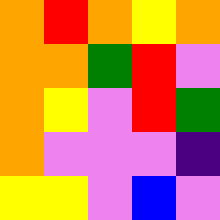[["orange", "red", "orange", "yellow", "orange"], ["orange", "orange", "green", "red", "violet"], ["orange", "yellow", "violet", "red", "green"], ["orange", "violet", "violet", "violet", "indigo"], ["yellow", "yellow", "violet", "blue", "violet"]]